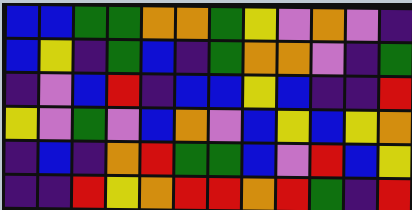[["blue", "blue", "green", "green", "orange", "orange", "green", "yellow", "violet", "orange", "violet", "indigo"], ["blue", "yellow", "indigo", "green", "blue", "indigo", "green", "orange", "orange", "violet", "indigo", "green"], ["indigo", "violet", "blue", "red", "indigo", "blue", "blue", "yellow", "blue", "indigo", "indigo", "red"], ["yellow", "violet", "green", "violet", "blue", "orange", "violet", "blue", "yellow", "blue", "yellow", "orange"], ["indigo", "blue", "indigo", "orange", "red", "green", "green", "blue", "violet", "red", "blue", "yellow"], ["indigo", "indigo", "red", "yellow", "orange", "red", "red", "orange", "red", "green", "indigo", "red"]]